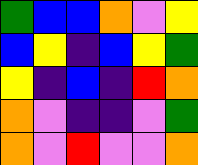[["green", "blue", "blue", "orange", "violet", "yellow"], ["blue", "yellow", "indigo", "blue", "yellow", "green"], ["yellow", "indigo", "blue", "indigo", "red", "orange"], ["orange", "violet", "indigo", "indigo", "violet", "green"], ["orange", "violet", "red", "violet", "violet", "orange"]]